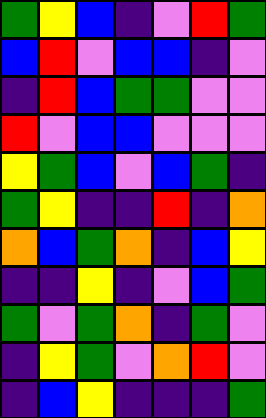[["green", "yellow", "blue", "indigo", "violet", "red", "green"], ["blue", "red", "violet", "blue", "blue", "indigo", "violet"], ["indigo", "red", "blue", "green", "green", "violet", "violet"], ["red", "violet", "blue", "blue", "violet", "violet", "violet"], ["yellow", "green", "blue", "violet", "blue", "green", "indigo"], ["green", "yellow", "indigo", "indigo", "red", "indigo", "orange"], ["orange", "blue", "green", "orange", "indigo", "blue", "yellow"], ["indigo", "indigo", "yellow", "indigo", "violet", "blue", "green"], ["green", "violet", "green", "orange", "indigo", "green", "violet"], ["indigo", "yellow", "green", "violet", "orange", "red", "violet"], ["indigo", "blue", "yellow", "indigo", "indigo", "indigo", "green"]]